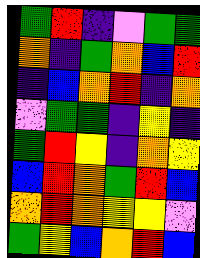[["green", "red", "indigo", "violet", "green", "green"], ["orange", "indigo", "green", "orange", "blue", "red"], ["indigo", "blue", "orange", "red", "indigo", "orange"], ["violet", "green", "green", "indigo", "yellow", "indigo"], ["green", "red", "yellow", "indigo", "orange", "yellow"], ["blue", "red", "orange", "green", "red", "blue"], ["orange", "red", "orange", "yellow", "yellow", "violet"], ["green", "yellow", "blue", "orange", "red", "blue"]]